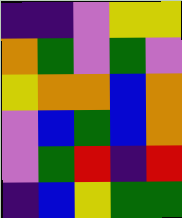[["indigo", "indigo", "violet", "yellow", "yellow"], ["orange", "green", "violet", "green", "violet"], ["yellow", "orange", "orange", "blue", "orange"], ["violet", "blue", "green", "blue", "orange"], ["violet", "green", "red", "indigo", "red"], ["indigo", "blue", "yellow", "green", "green"]]